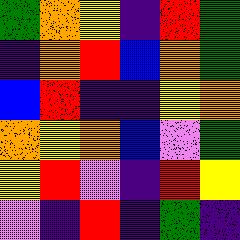[["green", "orange", "yellow", "indigo", "red", "green"], ["indigo", "orange", "red", "blue", "orange", "green"], ["blue", "red", "indigo", "indigo", "yellow", "orange"], ["orange", "yellow", "orange", "blue", "violet", "green"], ["yellow", "red", "violet", "indigo", "red", "yellow"], ["violet", "indigo", "red", "indigo", "green", "indigo"]]